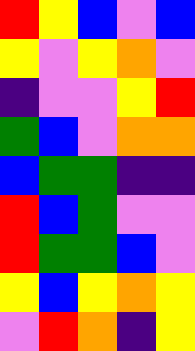[["red", "yellow", "blue", "violet", "blue"], ["yellow", "violet", "yellow", "orange", "violet"], ["indigo", "violet", "violet", "yellow", "red"], ["green", "blue", "violet", "orange", "orange"], ["blue", "green", "green", "indigo", "indigo"], ["red", "blue", "green", "violet", "violet"], ["red", "green", "green", "blue", "violet"], ["yellow", "blue", "yellow", "orange", "yellow"], ["violet", "red", "orange", "indigo", "yellow"]]